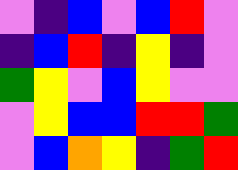[["violet", "indigo", "blue", "violet", "blue", "red", "violet"], ["indigo", "blue", "red", "indigo", "yellow", "indigo", "violet"], ["green", "yellow", "violet", "blue", "yellow", "violet", "violet"], ["violet", "yellow", "blue", "blue", "red", "red", "green"], ["violet", "blue", "orange", "yellow", "indigo", "green", "red"]]